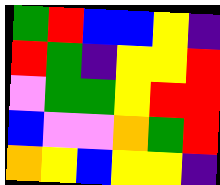[["green", "red", "blue", "blue", "yellow", "indigo"], ["red", "green", "indigo", "yellow", "yellow", "red"], ["violet", "green", "green", "yellow", "red", "red"], ["blue", "violet", "violet", "orange", "green", "red"], ["orange", "yellow", "blue", "yellow", "yellow", "indigo"]]